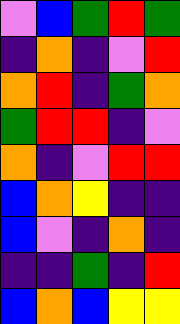[["violet", "blue", "green", "red", "green"], ["indigo", "orange", "indigo", "violet", "red"], ["orange", "red", "indigo", "green", "orange"], ["green", "red", "red", "indigo", "violet"], ["orange", "indigo", "violet", "red", "red"], ["blue", "orange", "yellow", "indigo", "indigo"], ["blue", "violet", "indigo", "orange", "indigo"], ["indigo", "indigo", "green", "indigo", "red"], ["blue", "orange", "blue", "yellow", "yellow"]]